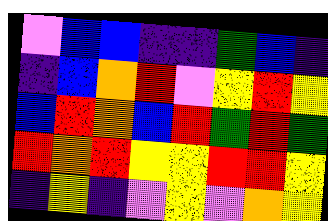[["violet", "blue", "blue", "indigo", "indigo", "green", "blue", "indigo"], ["indigo", "blue", "orange", "red", "violet", "yellow", "red", "yellow"], ["blue", "red", "orange", "blue", "red", "green", "red", "green"], ["red", "orange", "red", "yellow", "yellow", "red", "red", "yellow"], ["indigo", "yellow", "indigo", "violet", "yellow", "violet", "orange", "yellow"]]